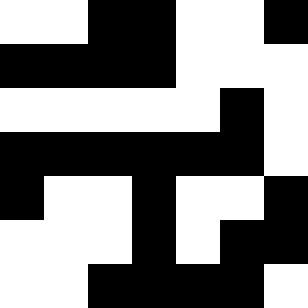[["white", "white", "black", "black", "white", "white", "black"], ["black", "black", "black", "black", "white", "white", "white"], ["white", "white", "white", "white", "white", "black", "white"], ["black", "black", "black", "black", "black", "black", "white"], ["black", "white", "white", "black", "white", "white", "black"], ["white", "white", "white", "black", "white", "black", "black"], ["white", "white", "black", "black", "black", "black", "white"]]